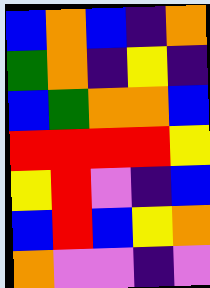[["blue", "orange", "blue", "indigo", "orange"], ["green", "orange", "indigo", "yellow", "indigo"], ["blue", "green", "orange", "orange", "blue"], ["red", "red", "red", "red", "yellow"], ["yellow", "red", "violet", "indigo", "blue"], ["blue", "red", "blue", "yellow", "orange"], ["orange", "violet", "violet", "indigo", "violet"]]